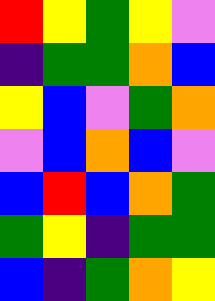[["red", "yellow", "green", "yellow", "violet"], ["indigo", "green", "green", "orange", "blue"], ["yellow", "blue", "violet", "green", "orange"], ["violet", "blue", "orange", "blue", "violet"], ["blue", "red", "blue", "orange", "green"], ["green", "yellow", "indigo", "green", "green"], ["blue", "indigo", "green", "orange", "yellow"]]